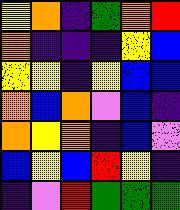[["yellow", "orange", "indigo", "green", "orange", "red"], ["orange", "indigo", "indigo", "indigo", "yellow", "blue"], ["yellow", "yellow", "indigo", "yellow", "blue", "blue"], ["orange", "blue", "orange", "violet", "blue", "indigo"], ["orange", "yellow", "orange", "indigo", "blue", "violet"], ["blue", "yellow", "blue", "red", "yellow", "indigo"], ["indigo", "violet", "red", "green", "green", "green"]]